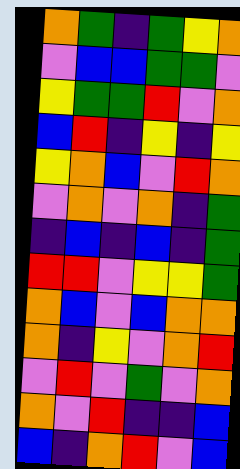[["orange", "green", "indigo", "green", "yellow", "orange"], ["violet", "blue", "blue", "green", "green", "violet"], ["yellow", "green", "green", "red", "violet", "orange"], ["blue", "red", "indigo", "yellow", "indigo", "yellow"], ["yellow", "orange", "blue", "violet", "red", "orange"], ["violet", "orange", "violet", "orange", "indigo", "green"], ["indigo", "blue", "indigo", "blue", "indigo", "green"], ["red", "red", "violet", "yellow", "yellow", "green"], ["orange", "blue", "violet", "blue", "orange", "orange"], ["orange", "indigo", "yellow", "violet", "orange", "red"], ["violet", "red", "violet", "green", "violet", "orange"], ["orange", "violet", "red", "indigo", "indigo", "blue"], ["blue", "indigo", "orange", "red", "violet", "blue"]]